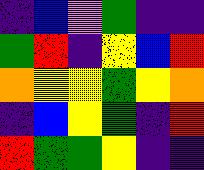[["indigo", "blue", "violet", "green", "indigo", "indigo"], ["green", "red", "indigo", "yellow", "blue", "red"], ["orange", "yellow", "yellow", "green", "yellow", "orange"], ["indigo", "blue", "yellow", "green", "indigo", "red"], ["red", "green", "green", "yellow", "indigo", "indigo"]]